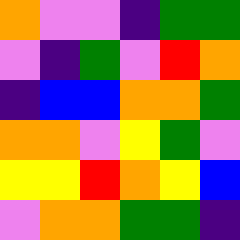[["orange", "violet", "violet", "indigo", "green", "green"], ["violet", "indigo", "green", "violet", "red", "orange"], ["indigo", "blue", "blue", "orange", "orange", "green"], ["orange", "orange", "violet", "yellow", "green", "violet"], ["yellow", "yellow", "red", "orange", "yellow", "blue"], ["violet", "orange", "orange", "green", "green", "indigo"]]